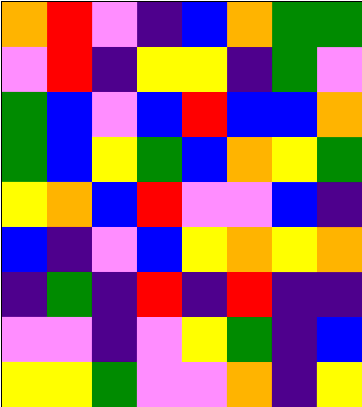[["orange", "red", "violet", "indigo", "blue", "orange", "green", "green"], ["violet", "red", "indigo", "yellow", "yellow", "indigo", "green", "violet"], ["green", "blue", "violet", "blue", "red", "blue", "blue", "orange"], ["green", "blue", "yellow", "green", "blue", "orange", "yellow", "green"], ["yellow", "orange", "blue", "red", "violet", "violet", "blue", "indigo"], ["blue", "indigo", "violet", "blue", "yellow", "orange", "yellow", "orange"], ["indigo", "green", "indigo", "red", "indigo", "red", "indigo", "indigo"], ["violet", "violet", "indigo", "violet", "yellow", "green", "indigo", "blue"], ["yellow", "yellow", "green", "violet", "violet", "orange", "indigo", "yellow"]]